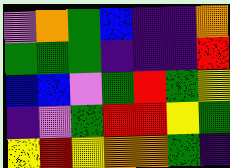[["violet", "orange", "green", "blue", "indigo", "indigo", "orange"], ["green", "green", "green", "indigo", "indigo", "indigo", "red"], ["blue", "blue", "violet", "green", "red", "green", "yellow"], ["indigo", "violet", "green", "red", "red", "yellow", "green"], ["yellow", "red", "yellow", "orange", "orange", "green", "indigo"]]